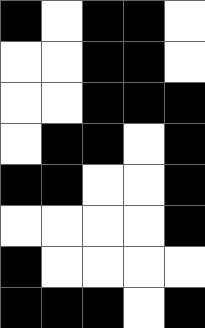[["black", "white", "black", "black", "white"], ["white", "white", "black", "black", "white"], ["white", "white", "black", "black", "black"], ["white", "black", "black", "white", "black"], ["black", "black", "white", "white", "black"], ["white", "white", "white", "white", "black"], ["black", "white", "white", "white", "white"], ["black", "black", "black", "white", "black"]]